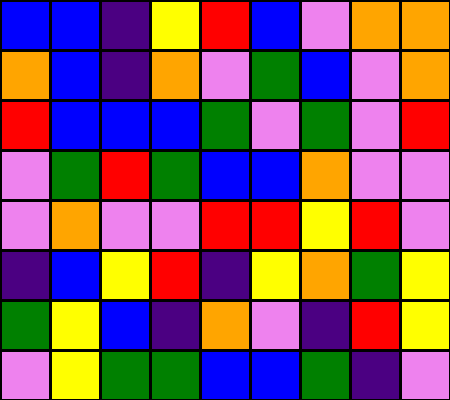[["blue", "blue", "indigo", "yellow", "red", "blue", "violet", "orange", "orange"], ["orange", "blue", "indigo", "orange", "violet", "green", "blue", "violet", "orange"], ["red", "blue", "blue", "blue", "green", "violet", "green", "violet", "red"], ["violet", "green", "red", "green", "blue", "blue", "orange", "violet", "violet"], ["violet", "orange", "violet", "violet", "red", "red", "yellow", "red", "violet"], ["indigo", "blue", "yellow", "red", "indigo", "yellow", "orange", "green", "yellow"], ["green", "yellow", "blue", "indigo", "orange", "violet", "indigo", "red", "yellow"], ["violet", "yellow", "green", "green", "blue", "blue", "green", "indigo", "violet"]]